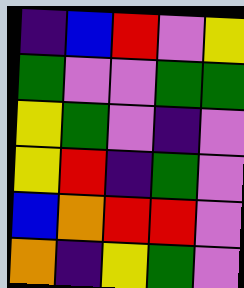[["indigo", "blue", "red", "violet", "yellow"], ["green", "violet", "violet", "green", "green"], ["yellow", "green", "violet", "indigo", "violet"], ["yellow", "red", "indigo", "green", "violet"], ["blue", "orange", "red", "red", "violet"], ["orange", "indigo", "yellow", "green", "violet"]]